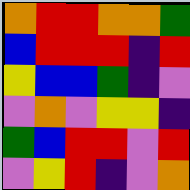[["orange", "red", "red", "orange", "orange", "green"], ["blue", "red", "red", "red", "indigo", "red"], ["yellow", "blue", "blue", "green", "indigo", "violet"], ["violet", "orange", "violet", "yellow", "yellow", "indigo"], ["green", "blue", "red", "red", "violet", "red"], ["violet", "yellow", "red", "indigo", "violet", "orange"]]